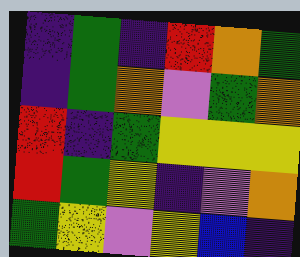[["indigo", "green", "indigo", "red", "orange", "green"], ["indigo", "green", "orange", "violet", "green", "orange"], ["red", "indigo", "green", "yellow", "yellow", "yellow"], ["red", "green", "yellow", "indigo", "violet", "orange"], ["green", "yellow", "violet", "yellow", "blue", "indigo"]]